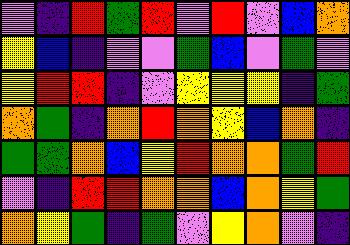[["violet", "indigo", "red", "green", "red", "violet", "red", "violet", "blue", "orange"], ["yellow", "blue", "indigo", "violet", "violet", "green", "blue", "violet", "green", "violet"], ["yellow", "red", "red", "indigo", "violet", "yellow", "yellow", "yellow", "indigo", "green"], ["orange", "green", "indigo", "orange", "red", "orange", "yellow", "blue", "orange", "indigo"], ["green", "green", "orange", "blue", "yellow", "red", "orange", "orange", "green", "red"], ["violet", "indigo", "red", "red", "orange", "orange", "blue", "orange", "yellow", "green"], ["orange", "yellow", "green", "indigo", "green", "violet", "yellow", "orange", "violet", "indigo"]]